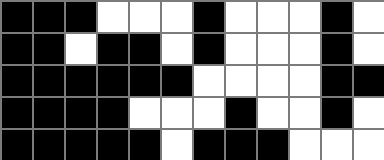[["black", "black", "black", "white", "white", "white", "black", "white", "white", "white", "black", "white"], ["black", "black", "white", "black", "black", "white", "black", "white", "white", "white", "black", "white"], ["black", "black", "black", "black", "black", "black", "white", "white", "white", "white", "black", "black"], ["black", "black", "black", "black", "white", "white", "white", "black", "white", "white", "black", "white"], ["black", "black", "black", "black", "black", "white", "black", "black", "black", "white", "white", "white"]]